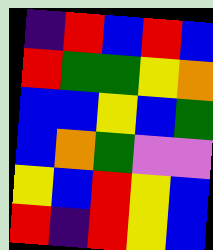[["indigo", "red", "blue", "red", "blue"], ["red", "green", "green", "yellow", "orange"], ["blue", "blue", "yellow", "blue", "green"], ["blue", "orange", "green", "violet", "violet"], ["yellow", "blue", "red", "yellow", "blue"], ["red", "indigo", "red", "yellow", "blue"]]